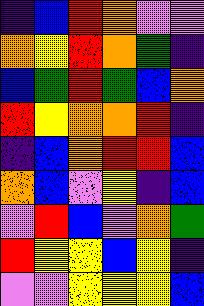[["indigo", "blue", "red", "orange", "violet", "violet"], ["orange", "yellow", "red", "orange", "green", "indigo"], ["blue", "green", "red", "green", "blue", "orange"], ["red", "yellow", "orange", "orange", "red", "indigo"], ["indigo", "blue", "orange", "red", "red", "blue"], ["orange", "blue", "violet", "yellow", "indigo", "blue"], ["violet", "red", "blue", "violet", "orange", "green"], ["red", "yellow", "yellow", "blue", "yellow", "indigo"], ["violet", "violet", "yellow", "yellow", "yellow", "blue"]]